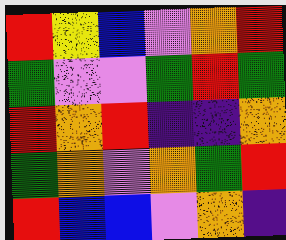[["red", "yellow", "blue", "violet", "orange", "red"], ["green", "violet", "violet", "green", "red", "green"], ["red", "orange", "red", "indigo", "indigo", "orange"], ["green", "orange", "violet", "orange", "green", "red"], ["red", "blue", "blue", "violet", "orange", "indigo"]]